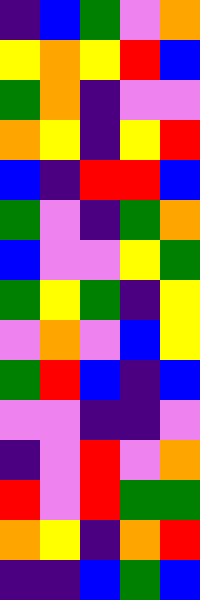[["indigo", "blue", "green", "violet", "orange"], ["yellow", "orange", "yellow", "red", "blue"], ["green", "orange", "indigo", "violet", "violet"], ["orange", "yellow", "indigo", "yellow", "red"], ["blue", "indigo", "red", "red", "blue"], ["green", "violet", "indigo", "green", "orange"], ["blue", "violet", "violet", "yellow", "green"], ["green", "yellow", "green", "indigo", "yellow"], ["violet", "orange", "violet", "blue", "yellow"], ["green", "red", "blue", "indigo", "blue"], ["violet", "violet", "indigo", "indigo", "violet"], ["indigo", "violet", "red", "violet", "orange"], ["red", "violet", "red", "green", "green"], ["orange", "yellow", "indigo", "orange", "red"], ["indigo", "indigo", "blue", "green", "blue"]]